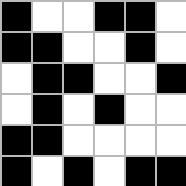[["black", "white", "white", "black", "black", "white"], ["black", "black", "white", "white", "black", "white"], ["white", "black", "black", "white", "white", "black"], ["white", "black", "white", "black", "white", "white"], ["black", "black", "white", "white", "white", "white"], ["black", "white", "black", "white", "black", "black"]]